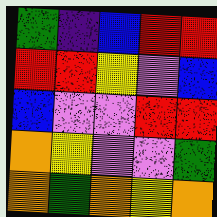[["green", "indigo", "blue", "red", "red"], ["red", "red", "yellow", "violet", "blue"], ["blue", "violet", "violet", "red", "red"], ["orange", "yellow", "violet", "violet", "green"], ["orange", "green", "orange", "yellow", "orange"]]